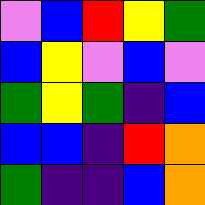[["violet", "blue", "red", "yellow", "green"], ["blue", "yellow", "violet", "blue", "violet"], ["green", "yellow", "green", "indigo", "blue"], ["blue", "blue", "indigo", "red", "orange"], ["green", "indigo", "indigo", "blue", "orange"]]